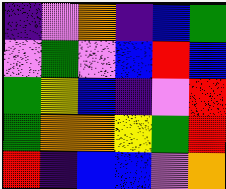[["indigo", "violet", "orange", "indigo", "blue", "green"], ["violet", "green", "violet", "blue", "red", "blue"], ["green", "yellow", "blue", "indigo", "violet", "red"], ["green", "orange", "orange", "yellow", "green", "red"], ["red", "indigo", "blue", "blue", "violet", "orange"]]